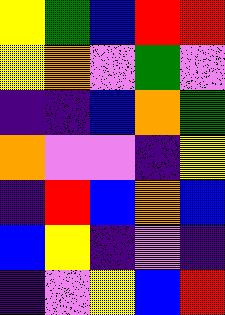[["yellow", "green", "blue", "red", "red"], ["yellow", "orange", "violet", "green", "violet"], ["indigo", "indigo", "blue", "orange", "green"], ["orange", "violet", "violet", "indigo", "yellow"], ["indigo", "red", "blue", "orange", "blue"], ["blue", "yellow", "indigo", "violet", "indigo"], ["indigo", "violet", "yellow", "blue", "red"]]